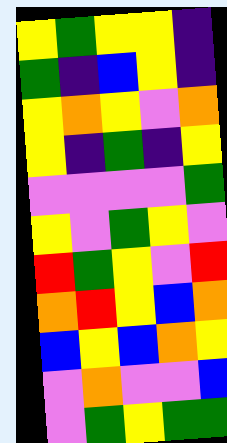[["yellow", "green", "yellow", "yellow", "indigo"], ["green", "indigo", "blue", "yellow", "indigo"], ["yellow", "orange", "yellow", "violet", "orange"], ["yellow", "indigo", "green", "indigo", "yellow"], ["violet", "violet", "violet", "violet", "green"], ["yellow", "violet", "green", "yellow", "violet"], ["red", "green", "yellow", "violet", "red"], ["orange", "red", "yellow", "blue", "orange"], ["blue", "yellow", "blue", "orange", "yellow"], ["violet", "orange", "violet", "violet", "blue"], ["violet", "green", "yellow", "green", "green"]]